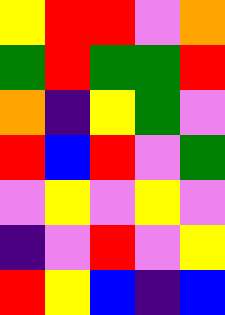[["yellow", "red", "red", "violet", "orange"], ["green", "red", "green", "green", "red"], ["orange", "indigo", "yellow", "green", "violet"], ["red", "blue", "red", "violet", "green"], ["violet", "yellow", "violet", "yellow", "violet"], ["indigo", "violet", "red", "violet", "yellow"], ["red", "yellow", "blue", "indigo", "blue"]]